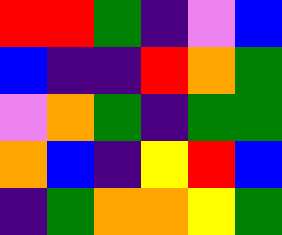[["red", "red", "green", "indigo", "violet", "blue"], ["blue", "indigo", "indigo", "red", "orange", "green"], ["violet", "orange", "green", "indigo", "green", "green"], ["orange", "blue", "indigo", "yellow", "red", "blue"], ["indigo", "green", "orange", "orange", "yellow", "green"]]